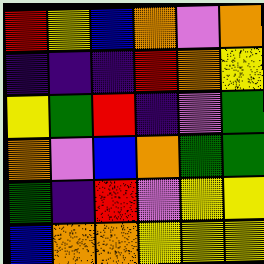[["red", "yellow", "blue", "orange", "violet", "orange"], ["indigo", "indigo", "indigo", "red", "orange", "yellow"], ["yellow", "green", "red", "indigo", "violet", "green"], ["orange", "violet", "blue", "orange", "green", "green"], ["green", "indigo", "red", "violet", "yellow", "yellow"], ["blue", "orange", "orange", "yellow", "yellow", "yellow"]]